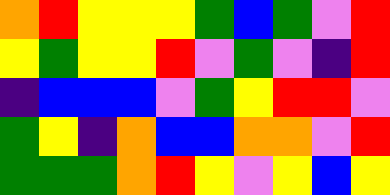[["orange", "red", "yellow", "yellow", "yellow", "green", "blue", "green", "violet", "red"], ["yellow", "green", "yellow", "yellow", "red", "violet", "green", "violet", "indigo", "red"], ["indigo", "blue", "blue", "blue", "violet", "green", "yellow", "red", "red", "violet"], ["green", "yellow", "indigo", "orange", "blue", "blue", "orange", "orange", "violet", "red"], ["green", "green", "green", "orange", "red", "yellow", "violet", "yellow", "blue", "yellow"]]